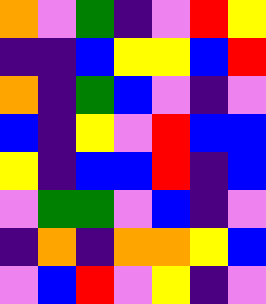[["orange", "violet", "green", "indigo", "violet", "red", "yellow"], ["indigo", "indigo", "blue", "yellow", "yellow", "blue", "red"], ["orange", "indigo", "green", "blue", "violet", "indigo", "violet"], ["blue", "indigo", "yellow", "violet", "red", "blue", "blue"], ["yellow", "indigo", "blue", "blue", "red", "indigo", "blue"], ["violet", "green", "green", "violet", "blue", "indigo", "violet"], ["indigo", "orange", "indigo", "orange", "orange", "yellow", "blue"], ["violet", "blue", "red", "violet", "yellow", "indigo", "violet"]]